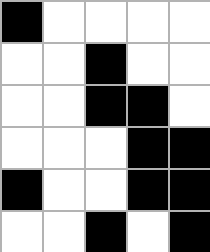[["black", "white", "white", "white", "white"], ["white", "white", "black", "white", "white"], ["white", "white", "black", "black", "white"], ["white", "white", "white", "black", "black"], ["black", "white", "white", "black", "black"], ["white", "white", "black", "white", "black"]]